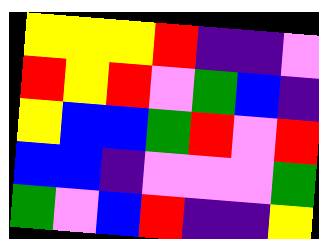[["yellow", "yellow", "yellow", "red", "indigo", "indigo", "violet"], ["red", "yellow", "red", "violet", "green", "blue", "indigo"], ["yellow", "blue", "blue", "green", "red", "violet", "red"], ["blue", "blue", "indigo", "violet", "violet", "violet", "green"], ["green", "violet", "blue", "red", "indigo", "indigo", "yellow"]]